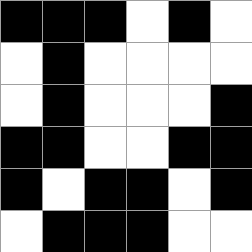[["black", "black", "black", "white", "black", "white"], ["white", "black", "white", "white", "white", "white"], ["white", "black", "white", "white", "white", "black"], ["black", "black", "white", "white", "black", "black"], ["black", "white", "black", "black", "white", "black"], ["white", "black", "black", "black", "white", "white"]]